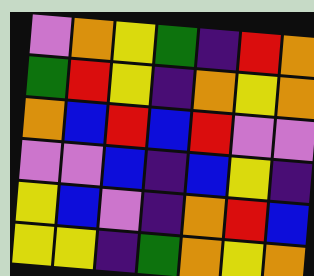[["violet", "orange", "yellow", "green", "indigo", "red", "orange"], ["green", "red", "yellow", "indigo", "orange", "yellow", "orange"], ["orange", "blue", "red", "blue", "red", "violet", "violet"], ["violet", "violet", "blue", "indigo", "blue", "yellow", "indigo"], ["yellow", "blue", "violet", "indigo", "orange", "red", "blue"], ["yellow", "yellow", "indigo", "green", "orange", "yellow", "orange"]]